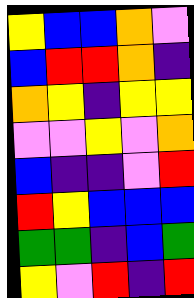[["yellow", "blue", "blue", "orange", "violet"], ["blue", "red", "red", "orange", "indigo"], ["orange", "yellow", "indigo", "yellow", "yellow"], ["violet", "violet", "yellow", "violet", "orange"], ["blue", "indigo", "indigo", "violet", "red"], ["red", "yellow", "blue", "blue", "blue"], ["green", "green", "indigo", "blue", "green"], ["yellow", "violet", "red", "indigo", "red"]]